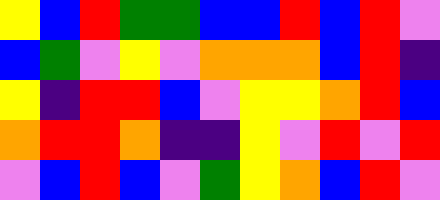[["yellow", "blue", "red", "green", "green", "blue", "blue", "red", "blue", "red", "violet"], ["blue", "green", "violet", "yellow", "violet", "orange", "orange", "orange", "blue", "red", "indigo"], ["yellow", "indigo", "red", "red", "blue", "violet", "yellow", "yellow", "orange", "red", "blue"], ["orange", "red", "red", "orange", "indigo", "indigo", "yellow", "violet", "red", "violet", "red"], ["violet", "blue", "red", "blue", "violet", "green", "yellow", "orange", "blue", "red", "violet"]]